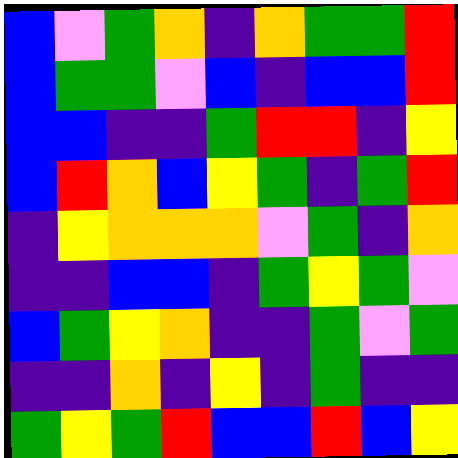[["blue", "violet", "green", "orange", "indigo", "orange", "green", "green", "red"], ["blue", "green", "green", "violet", "blue", "indigo", "blue", "blue", "red"], ["blue", "blue", "indigo", "indigo", "green", "red", "red", "indigo", "yellow"], ["blue", "red", "orange", "blue", "yellow", "green", "indigo", "green", "red"], ["indigo", "yellow", "orange", "orange", "orange", "violet", "green", "indigo", "orange"], ["indigo", "indigo", "blue", "blue", "indigo", "green", "yellow", "green", "violet"], ["blue", "green", "yellow", "orange", "indigo", "indigo", "green", "violet", "green"], ["indigo", "indigo", "orange", "indigo", "yellow", "indigo", "green", "indigo", "indigo"], ["green", "yellow", "green", "red", "blue", "blue", "red", "blue", "yellow"]]